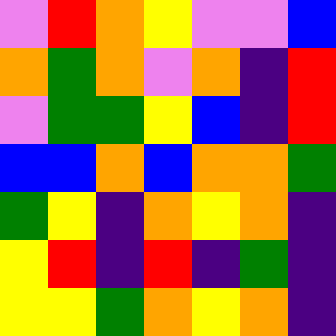[["violet", "red", "orange", "yellow", "violet", "violet", "blue"], ["orange", "green", "orange", "violet", "orange", "indigo", "red"], ["violet", "green", "green", "yellow", "blue", "indigo", "red"], ["blue", "blue", "orange", "blue", "orange", "orange", "green"], ["green", "yellow", "indigo", "orange", "yellow", "orange", "indigo"], ["yellow", "red", "indigo", "red", "indigo", "green", "indigo"], ["yellow", "yellow", "green", "orange", "yellow", "orange", "indigo"]]